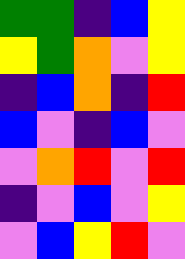[["green", "green", "indigo", "blue", "yellow"], ["yellow", "green", "orange", "violet", "yellow"], ["indigo", "blue", "orange", "indigo", "red"], ["blue", "violet", "indigo", "blue", "violet"], ["violet", "orange", "red", "violet", "red"], ["indigo", "violet", "blue", "violet", "yellow"], ["violet", "blue", "yellow", "red", "violet"]]